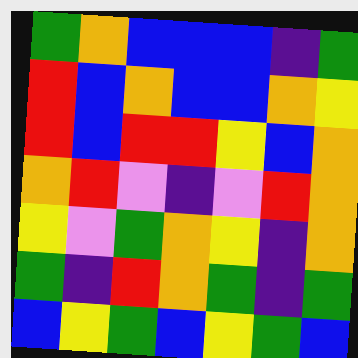[["green", "orange", "blue", "blue", "blue", "indigo", "green"], ["red", "blue", "orange", "blue", "blue", "orange", "yellow"], ["red", "blue", "red", "red", "yellow", "blue", "orange"], ["orange", "red", "violet", "indigo", "violet", "red", "orange"], ["yellow", "violet", "green", "orange", "yellow", "indigo", "orange"], ["green", "indigo", "red", "orange", "green", "indigo", "green"], ["blue", "yellow", "green", "blue", "yellow", "green", "blue"]]